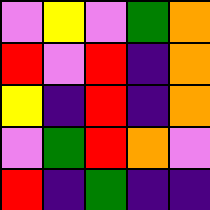[["violet", "yellow", "violet", "green", "orange"], ["red", "violet", "red", "indigo", "orange"], ["yellow", "indigo", "red", "indigo", "orange"], ["violet", "green", "red", "orange", "violet"], ["red", "indigo", "green", "indigo", "indigo"]]